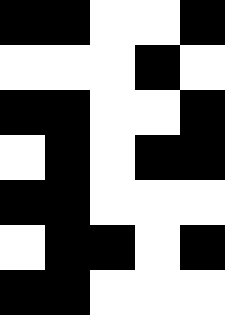[["black", "black", "white", "white", "black"], ["white", "white", "white", "black", "white"], ["black", "black", "white", "white", "black"], ["white", "black", "white", "black", "black"], ["black", "black", "white", "white", "white"], ["white", "black", "black", "white", "black"], ["black", "black", "white", "white", "white"]]